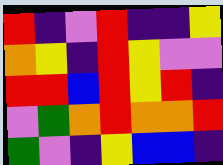[["red", "indigo", "violet", "red", "indigo", "indigo", "yellow"], ["orange", "yellow", "indigo", "red", "yellow", "violet", "violet"], ["red", "red", "blue", "red", "yellow", "red", "indigo"], ["violet", "green", "orange", "red", "orange", "orange", "red"], ["green", "violet", "indigo", "yellow", "blue", "blue", "indigo"]]